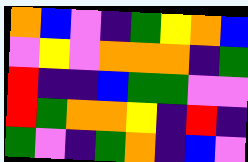[["orange", "blue", "violet", "indigo", "green", "yellow", "orange", "blue"], ["violet", "yellow", "violet", "orange", "orange", "orange", "indigo", "green"], ["red", "indigo", "indigo", "blue", "green", "green", "violet", "violet"], ["red", "green", "orange", "orange", "yellow", "indigo", "red", "indigo"], ["green", "violet", "indigo", "green", "orange", "indigo", "blue", "violet"]]